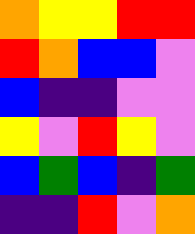[["orange", "yellow", "yellow", "red", "red"], ["red", "orange", "blue", "blue", "violet"], ["blue", "indigo", "indigo", "violet", "violet"], ["yellow", "violet", "red", "yellow", "violet"], ["blue", "green", "blue", "indigo", "green"], ["indigo", "indigo", "red", "violet", "orange"]]